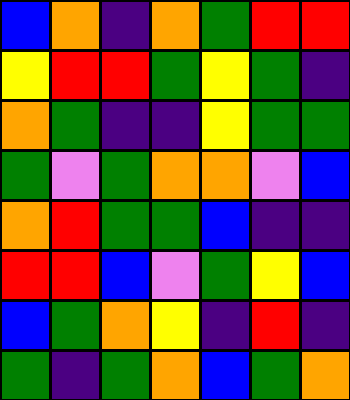[["blue", "orange", "indigo", "orange", "green", "red", "red"], ["yellow", "red", "red", "green", "yellow", "green", "indigo"], ["orange", "green", "indigo", "indigo", "yellow", "green", "green"], ["green", "violet", "green", "orange", "orange", "violet", "blue"], ["orange", "red", "green", "green", "blue", "indigo", "indigo"], ["red", "red", "blue", "violet", "green", "yellow", "blue"], ["blue", "green", "orange", "yellow", "indigo", "red", "indigo"], ["green", "indigo", "green", "orange", "blue", "green", "orange"]]